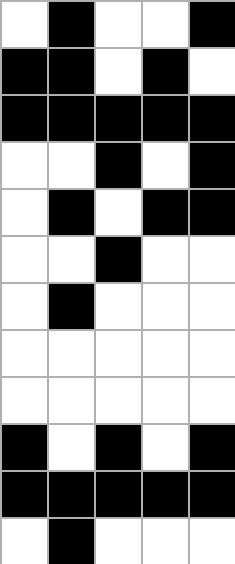[["white", "black", "white", "white", "black"], ["black", "black", "white", "black", "white"], ["black", "black", "black", "black", "black"], ["white", "white", "black", "white", "black"], ["white", "black", "white", "black", "black"], ["white", "white", "black", "white", "white"], ["white", "black", "white", "white", "white"], ["white", "white", "white", "white", "white"], ["white", "white", "white", "white", "white"], ["black", "white", "black", "white", "black"], ["black", "black", "black", "black", "black"], ["white", "black", "white", "white", "white"]]